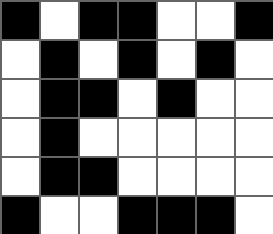[["black", "white", "black", "black", "white", "white", "black"], ["white", "black", "white", "black", "white", "black", "white"], ["white", "black", "black", "white", "black", "white", "white"], ["white", "black", "white", "white", "white", "white", "white"], ["white", "black", "black", "white", "white", "white", "white"], ["black", "white", "white", "black", "black", "black", "white"]]